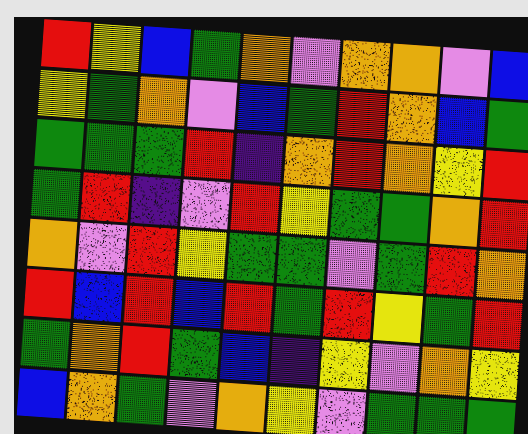[["red", "yellow", "blue", "green", "orange", "violet", "orange", "orange", "violet", "blue"], ["yellow", "green", "orange", "violet", "blue", "green", "red", "orange", "blue", "green"], ["green", "green", "green", "red", "indigo", "orange", "red", "orange", "yellow", "red"], ["green", "red", "indigo", "violet", "red", "yellow", "green", "green", "orange", "red"], ["orange", "violet", "red", "yellow", "green", "green", "violet", "green", "red", "orange"], ["red", "blue", "red", "blue", "red", "green", "red", "yellow", "green", "red"], ["green", "orange", "red", "green", "blue", "indigo", "yellow", "violet", "orange", "yellow"], ["blue", "orange", "green", "violet", "orange", "yellow", "violet", "green", "green", "green"]]